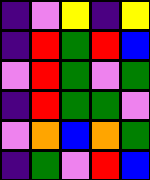[["indigo", "violet", "yellow", "indigo", "yellow"], ["indigo", "red", "green", "red", "blue"], ["violet", "red", "green", "violet", "green"], ["indigo", "red", "green", "green", "violet"], ["violet", "orange", "blue", "orange", "green"], ["indigo", "green", "violet", "red", "blue"]]